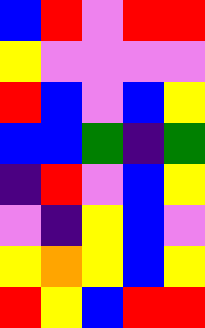[["blue", "red", "violet", "red", "red"], ["yellow", "violet", "violet", "violet", "violet"], ["red", "blue", "violet", "blue", "yellow"], ["blue", "blue", "green", "indigo", "green"], ["indigo", "red", "violet", "blue", "yellow"], ["violet", "indigo", "yellow", "blue", "violet"], ["yellow", "orange", "yellow", "blue", "yellow"], ["red", "yellow", "blue", "red", "red"]]